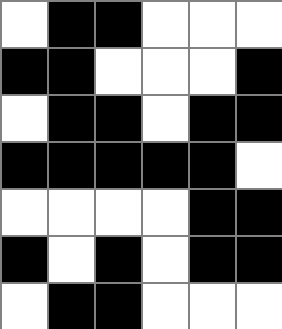[["white", "black", "black", "white", "white", "white"], ["black", "black", "white", "white", "white", "black"], ["white", "black", "black", "white", "black", "black"], ["black", "black", "black", "black", "black", "white"], ["white", "white", "white", "white", "black", "black"], ["black", "white", "black", "white", "black", "black"], ["white", "black", "black", "white", "white", "white"]]